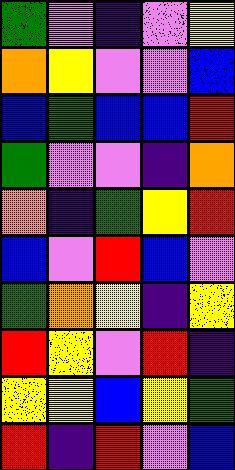[["green", "violet", "indigo", "violet", "yellow"], ["orange", "yellow", "violet", "violet", "blue"], ["blue", "green", "blue", "blue", "red"], ["green", "violet", "violet", "indigo", "orange"], ["orange", "indigo", "green", "yellow", "red"], ["blue", "violet", "red", "blue", "violet"], ["green", "orange", "yellow", "indigo", "yellow"], ["red", "yellow", "violet", "red", "indigo"], ["yellow", "yellow", "blue", "yellow", "green"], ["red", "indigo", "red", "violet", "blue"]]